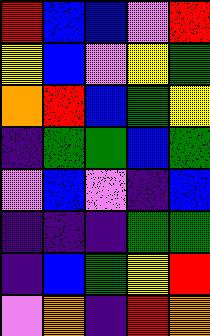[["red", "blue", "blue", "violet", "red"], ["yellow", "blue", "violet", "yellow", "green"], ["orange", "red", "blue", "green", "yellow"], ["indigo", "green", "green", "blue", "green"], ["violet", "blue", "violet", "indigo", "blue"], ["indigo", "indigo", "indigo", "green", "green"], ["indigo", "blue", "green", "yellow", "red"], ["violet", "orange", "indigo", "red", "orange"]]